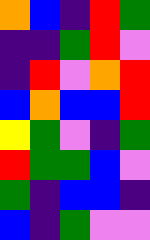[["orange", "blue", "indigo", "red", "green"], ["indigo", "indigo", "green", "red", "violet"], ["indigo", "red", "violet", "orange", "red"], ["blue", "orange", "blue", "blue", "red"], ["yellow", "green", "violet", "indigo", "green"], ["red", "green", "green", "blue", "violet"], ["green", "indigo", "blue", "blue", "indigo"], ["blue", "indigo", "green", "violet", "violet"]]